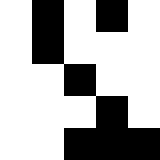[["white", "black", "white", "black", "white"], ["white", "black", "white", "white", "white"], ["white", "white", "black", "white", "white"], ["white", "white", "white", "black", "white"], ["white", "white", "black", "black", "black"]]